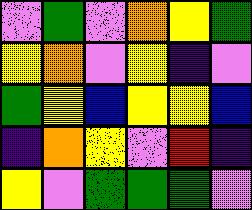[["violet", "green", "violet", "orange", "yellow", "green"], ["yellow", "orange", "violet", "yellow", "indigo", "violet"], ["green", "yellow", "blue", "yellow", "yellow", "blue"], ["indigo", "orange", "yellow", "violet", "red", "indigo"], ["yellow", "violet", "green", "green", "green", "violet"]]